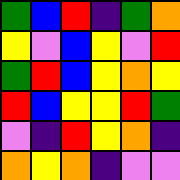[["green", "blue", "red", "indigo", "green", "orange"], ["yellow", "violet", "blue", "yellow", "violet", "red"], ["green", "red", "blue", "yellow", "orange", "yellow"], ["red", "blue", "yellow", "yellow", "red", "green"], ["violet", "indigo", "red", "yellow", "orange", "indigo"], ["orange", "yellow", "orange", "indigo", "violet", "violet"]]